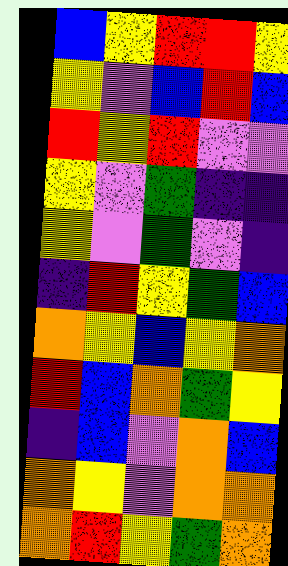[["blue", "yellow", "red", "red", "yellow"], ["yellow", "violet", "blue", "red", "blue"], ["red", "yellow", "red", "violet", "violet"], ["yellow", "violet", "green", "indigo", "indigo"], ["yellow", "violet", "green", "violet", "indigo"], ["indigo", "red", "yellow", "green", "blue"], ["orange", "yellow", "blue", "yellow", "orange"], ["red", "blue", "orange", "green", "yellow"], ["indigo", "blue", "violet", "orange", "blue"], ["orange", "yellow", "violet", "orange", "orange"], ["orange", "red", "yellow", "green", "orange"]]